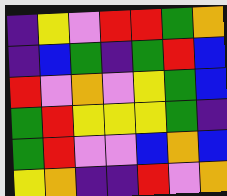[["indigo", "yellow", "violet", "red", "red", "green", "orange"], ["indigo", "blue", "green", "indigo", "green", "red", "blue"], ["red", "violet", "orange", "violet", "yellow", "green", "blue"], ["green", "red", "yellow", "yellow", "yellow", "green", "indigo"], ["green", "red", "violet", "violet", "blue", "orange", "blue"], ["yellow", "orange", "indigo", "indigo", "red", "violet", "orange"]]